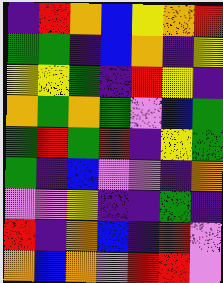[["indigo", "red", "orange", "blue", "yellow", "orange", "red"], ["green", "green", "indigo", "blue", "orange", "indigo", "yellow"], ["yellow", "yellow", "green", "indigo", "red", "yellow", "indigo"], ["orange", "green", "orange", "green", "violet", "blue", "green"], ["green", "red", "green", "red", "indigo", "yellow", "green"], ["green", "indigo", "blue", "violet", "violet", "indigo", "orange"], ["violet", "violet", "yellow", "indigo", "indigo", "green", "indigo"], ["red", "indigo", "orange", "blue", "indigo", "red", "violet"], ["orange", "blue", "orange", "violet", "red", "red", "violet"]]